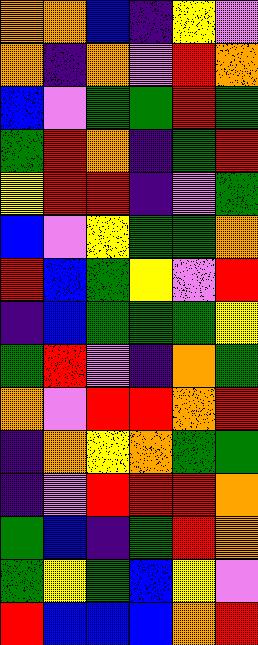[["orange", "orange", "blue", "indigo", "yellow", "violet"], ["orange", "indigo", "orange", "violet", "red", "orange"], ["blue", "violet", "green", "green", "red", "green"], ["green", "red", "orange", "indigo", "green", "red"], ["yellow", "red", "red", "indigo", "violet", "green"], ["blue", "violet", "yellow", "green", "green", "orange"], ["red", "blue", "green", "yellow", "violet", "red"], ["indigo", "blue", "green", "green", "green", "yellow"], ["green", "red", "violet", "indigo", "orange", "green"], ["orange", "violet", "red", "red", "orange", "red"], ["indigo", "orange", "yellow", "orange", "green", "green"], ["indigo", "violet", "red", "red", "red", "orange"], ["green", "blue", "indigo", "green", "red", "orange"], ["green", "yellow", "green", "blue", "yellow", "violet"], ["red", "blue", "blue", "blue", "orange", "red"]]